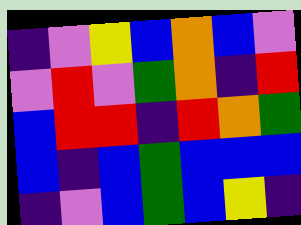[["indigo", "violet", "yellow", "blue", "orange", "blue", "violet"], ["violet", "red", "violet", "green", "orange", "indigo", "red"], ["blue", "red", "red", "indigo", "red", "orange", "green"], ["blue", "indigo", "blue", "green", "blue", "blue", "blue"], ["indigo", "violet", "blue", "green", "blue", "yellow", "indigo"]]